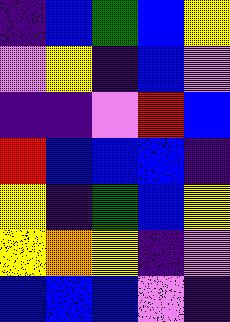[["indigo", "blue", "green", "blue", "yellow"], ["violet", "yellow", "indigo", "blue", "violet"], ["indigo", "indigo", "violet", "red", "blue"], ["red", "blue", "blue", "blue", "indigo"], ["yellow", "indigo", "green", "blue", "yellow"], ["yellow", "orange", "yellow", "indigo", "violet"], ["blue", "blue", "blue", "violet", "indigo"]]